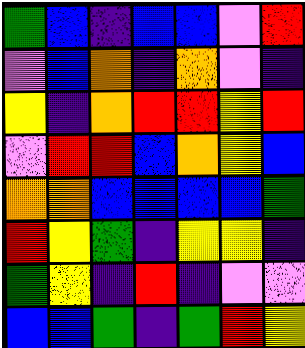[["green", "blue", "indigo", "blue", "blue", "violet", "red"], ["violet", "blue", "orange", "indigo", "orange", "violet", "indigo"], ["yellow", "indigo", "orange", "red", "red", "yellow", "red"], ["violet", "red", "red", "blue", "orange", "yellow", "blue"], ["orange", "orange", "blue", "blue", "blue", "blue", "green"], ["red", "yellow", "green", "indigo", "yellow", "yellow", "indigo"], ["green", "yellow", "indigo", "red", "indigo", "violet", "violet"], ["blue", "blue", "green", "indigo", "green", "red", "yellow"]]